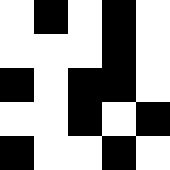[["white", "black", "white", "black", "white"], ["white", "white", "white", "black", "white"], ["black", "white", "black", "black", "white"], ["white", "white", "black", "white", "black"], ["black", "white", "white", "black", "white"]]